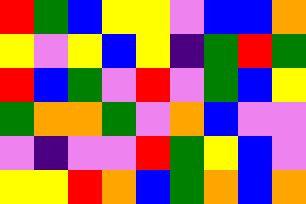[["red", "green", "blue", "yellow", "yellow", "violet", "blue", "blue", "orange"], ["yellow", "violet", "yellow", "blue", "yellow", "indigo", "green", "red", "green"], ["red", "blue", "green", "violet", "red", "violet", "green", "blue", "yellow"], ["green", "orange", "orange", "green", "violet", "orange", "blue", "violet", "violet"], ["violet", "indigo", "violet", "violet", "red", "green", "yellow", "blue", "violet"], ["yellow", "yellow", "red", "orange", "blue", "green", "orange", "blue", "orange"]]